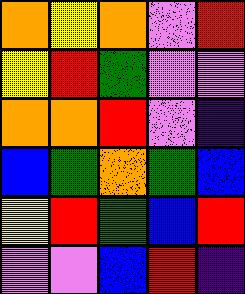[["orange", "yellow", "orange", "violet", "red"], ["yellow", "red", "green", "violet", "violet"], ["orange", "orange", "red", "violet", "indigo"], ["blue", "green", "orange", "green", "blue"], ["yellow", "red", "green", "blue", "red"], ["violet", "violet", "blue", "red", "indigo"]]